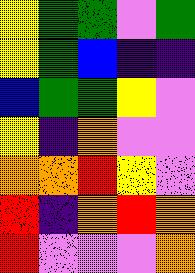[["yellow", "green", "green", "violet", "green"], ["yellow", "green", "blue", "indigo", "indigo"], ["blue", "green", "green", "yellow", "violet"], ["yellow", "indigo", "orange", "violet", "violet"], ["orange", "orange", "red", "yellow", "violet"], ["red", "indigo", "orange", "red", "orange"], ["red", "violet", "violet", "violet", "orange"]]